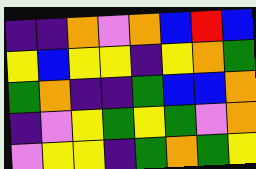[["indigo", "indigo", "orange", "violet", "orange", "blue", "red", "blue"], ["yellow", "blue", "yellow", "yellow", "indigo", "yellow", "orange", "green"], ["green", "orange", "indigo", "indigo", "green", "blue", "blue", "orange"], ["indigo", "violet", "yellow", "green", "yellow", "green", "violet", "orange"], ["violet", "yellow", "yellow", "indigo", "green", "orange", "green", "yellow"]]